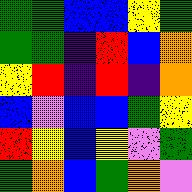[["green", "green", "blue", "blue", "yellow", "green"], ["green", "green", "indigo", "red", "blue", "orange"], ["yellow", "red", "indigo", "red", "indigo", "orange"], ["blue", "violet", "blue", "blue", "green", "yellow"], ["red", "yellow", "blue", "yellow", "violet", "green"], ["green", "orange", "blue", "green", "orange", "violet"]]